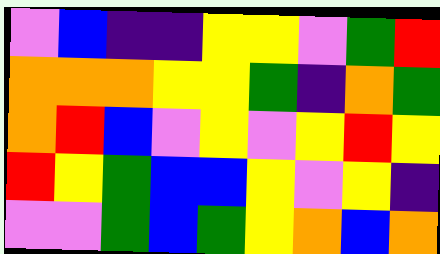[["violet", "blue", "indigo", "indigo", "yellow", "yellow", "violet", "green", "red"], ["orange", "orange", "orange", "yellow", "yellow", "green", "indigo", "orange", "green"], ["orange", "red", "blue", "violet", "yellow", "violet", "yellow", "red", "yellow"], ["red", "yellow", "green", "blue", "blue", "yellow", "violet", "yellow", "indigo"], ["violet", "violet", "green", "blue", "green", "yellow", "orange", "blue", "orange"]]